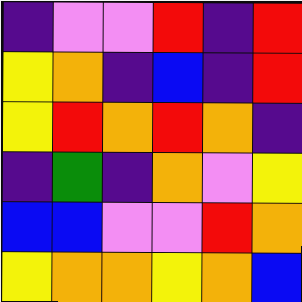[["indigo", "violet", "violet", "red", "indigo", "red"], ["yellow", "orange", "indigo", "blue", "indigo", "red"], ["yellow", "red", "orange", "red", "orange", "indigo"], ["indigo", "green", "indigo", "orange", "violet", "yellow"], ["blue", "blue", "violet", "violet", "red", "orange"], ["yellow", "orange", "orange", "yellow", "orange", "blue"]]